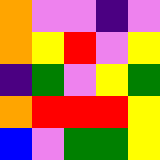[["orange", "violet", "violet", "indigo", "violet"], ["orange", "yellow", "red", "violet", "yellow"], ["indigo", "green", "violet", "yellow", "green"], ["orange", "red", "red", "red", "yellow"], ["blue", "violet", "green", "green", "yellow"]]